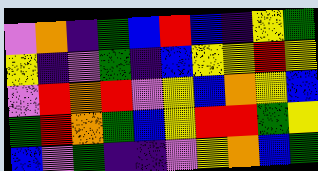[["violet", "orange", "indigo", "green", "blue", "red", "blue", "indigo", "yellow", "green"], ["yellow", "indigo", "violet", "green", "indigo", "blue", "yellow", "yellow", "red", "yellow"], ["violet", "red", "orange", "red", "violet", "yellow", "blue", "orange", "yellow", "blue"], ["green", "red", "orange", "green", "blue", "yellow", "red", "red", "green", "yellow"], ["blue", "violet", "green", "indigo", "indigo", "violet", "yellow", "orange", "blue", "green"]]